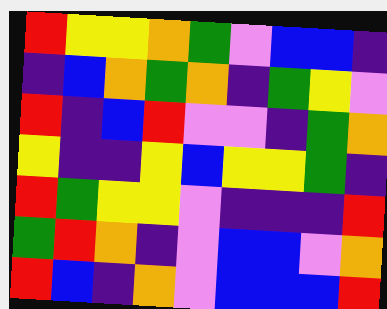[["red", "yellow", "yellow", "orange", "green", "violet", "blue", "blue", "indigo"], ["indigo", "blue", "orange", "green", "orange", "indigo", "green", "yellow", "violet"], ["red", "indigo", "blue", "red", "violet", "violet", "indigo", "green", "orange"], ["yellow", "indigo", "indigo", "yellow", "blue", "yellow", "yellow", "green", "indigo"], ["red", "green", "yellow", "yellow", "violet", "indigo", "indigo", "indigo", "red"], ["green", "red", "orange", "indigo", "violet", "blue", "blue", "violet", "orange"], ["red", "blue", "indigo", "orange", "violet", "blue", "blue", "blue", "red"]]